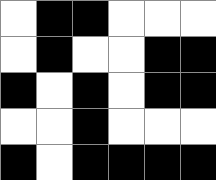[["white", "black", "black", "white", "white", "white"], ["white", "black", "white", "white", "black", "black"], ["black", "white", "black", "white", "black", "black"], ["white", "white", "black", "white", "white", "white"], ["black", "white", "black", "black", "black", "black"]]